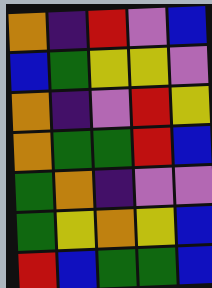[["orange", "indigo", "red", "violet", "blue"], ["blue", "green", "yellow", "yellow", "violet"], ["orange", "indigo", "violet", "red", "yellow"], ["orange", "green", "green", "red", "blue"], ["green", "orange", "indigo", "violet", "violet"], ["green", "yellow", "orange", "yellow", "blue"], ["red", "blue", "green", "green", "blue"]]